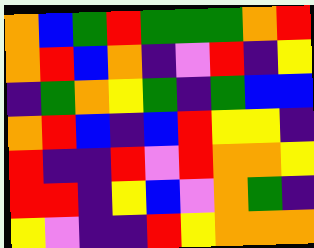[["orange", "blue", "green", "red", "green", "green", "green", "orange", "red"], ["orange", "red", "blue", "orange", "indigo", "violet", "red", "indigo", "yellow"], ["indigo", "green", "orange", "yellow", "green", "indigo", "green", "blue", "blue"], ["orange", "red", "blue", "indigo", "blue", "red", "yellow", "yellow", "indigo"], ["red", "indigo", "indigo", "red", "violet", "red", "orange", "orange", "yellow"], ["red", "red", "indigo", "yellow", "blue", "violet", "orange", "green", "indigo"], ["yellow", "violet", "indigo", "indigo", "red", "yellow", "orange", "orange", "orange"]]